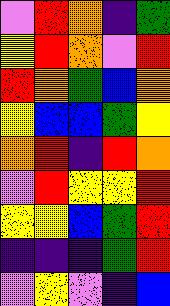[["violet", "red", "orange", "indigo", "green"], ["yellow", "red", "orange", "violet", "red"], ["red", "orange", "green", "blue", "orange"], ["yellow", "blue", "blue", "green", "yellow"], ["orange", "red", "indigo", "red", "orange"], ["violet", "red", "yellow", "yellow", "red"], ["yellow", "yellow", "blue", "green", "red"], ["indigo", "indigo", "indigo", "green", "red"], ["violet", "yellow", "violet", "indigo", "blue"]]